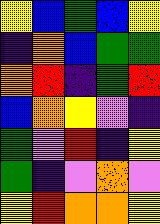[["yellow", "blue", "green", "blue", "yellow"], ["indigo", "orange", "blue", "green", "green"], ["orange", "red", "indigo", "green", "red"], ["blue", "orange", "yellow", "violet", "indigo"], ["green", "violet", "red", "indigo", "yellow"], ["green", "indigo", "violet", "orange", "violet"], ["yellow", "red", "orange", "orange", "yellow"]]